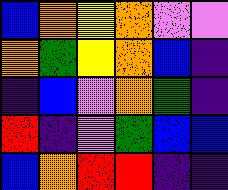[["blue", "orange", "yellow", "orange", "violet", "violet"], ["orange", "green", "yellow", "orange", "blue", "indigo"], ["indigo", "blue", "violet", "orange", "green", "indigo"], ["red", "indigo", "violet", "green", "blue", "blue"], ["blue", "orange", "red", "red", "indigo", "indigo"]]